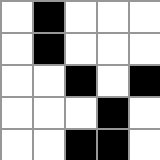[["white", "black", "white", "white", "white"], ["white", "black", "white", "white", "white"], ["white", "white", "black", "white", "black"], ["white", "white", "white", "black", "white"], ["white", "white", "black", "black", "white"]]